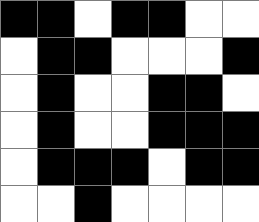[["black", "black", "white", "black", "black", "white", "white"], ["white", "black", "black", "white", "white", "white", "black"], ["white", "black", "white", "white", "black", "black", "white"], ["white", "black", "white", "white", "black", "black", "black"], ["white", "black", "black", "black", "white", "black", "black"], ["white", "white", "black", "white", "white", "white", "white"]]